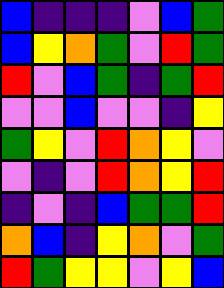[["blue", "indigo", "indigo", "indigo", "violet", "blue", "green"], ["blue", "yellow", "orange", "green", "violet", "red", "green"], ["red", "violet", "blue", "green", "indigo", "green", "red"], ["violet", "violet", "blue", "violet", "violet", "indigo", "yellow"], ["green", "yellow", "violet", "red", "orange", "yellow", "violet"], ["violet", "indigo", "violet", "red", "orange", "yellow", "red"], ["indigo", "violet", "indigo", "blue", "green", "green", "red"], ["orange", "blue", "indigo", "yellow", "orange", "violet", "green"], ["red", "green", "yellow", "yellow", "violet", "yellow", "blue"]]